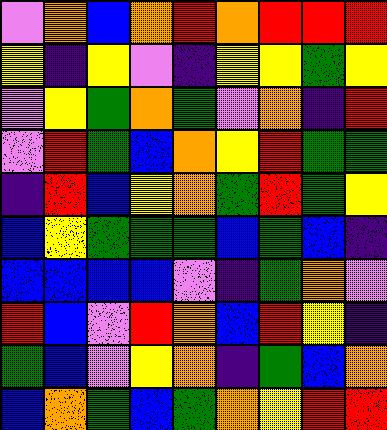[["violet", "orange", "blue", "orange", "red", "orange", "red", "red", "red"], ["yellow", "indigo", "yellow", "violet", "indigo", "yellow", "yellow", "green", "yellow"], ["violet", "yellow", "green", "orange", "green", "violet", "orange", "indigo", "red"], ["violet", "red", "green", "blue", "orange", "yellow", "red", "green", "green"], ["indigo", "red", "blue", "yellow", "orange", "green", "red", "green", "yellow"], ["blue", "yellow", "green", "green", "green", "blue", "green", "blue", "indigo"], ["blue", "blue", "blue", "blue", "violet", "indigo", "green", "orange", "violet"], ["red", "blue", "violet", "red", "orange", "blue", "red", "yellow", "indigo"], ["green", "blue", "violet", "yellow", "orange", "indigo", "green", "blue", "orange"], ["blue", "orange", "green", "blue", "green", "orange", "yellow", "red", "red"]]